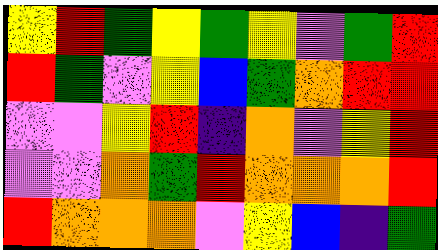[["yellow", "red", "green", "yellow", "green", "yellow", "violet", "green", "red"], ["red", "green", "violet", "yellow", "blue", "green", "orange", "red", "red"], ["violet", "violet", "yellow", "red", "indigo", "orange", "violet", "yellow", "red"], ["violet", "violet", "orange", "green", "red", "orange", "orange", "orange", "red"], ["red", "orange", "orange", "orange", "violet", "yellow", "blue", "indigo", "green"]]